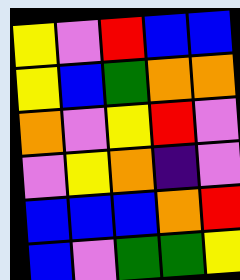[["yellow", "violet", "red", "blue", "blue"], ["yellow", "blue", "green", "orange", "orange"], ["orange", "violet", "yellow", "red", "violet"], ["violet", "yellow", "orange", "indigo", "violet"], ["blue", "blue", "blue", "orange", "red"], ["blue", "violet", "green", "green", "yellow"]]